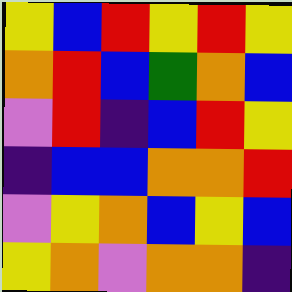[["yellow", "blue", "red", "yellow", "red", "yellow"], ["orange", "red", "blue", "green", "orange", "blue"], ["violet", "red", "indigo", "blue", "red", "yellow"], ["indigo", "blue", "blue", "orange", "orange", "red"], ["violet", "yellow", "orange", "blue", "yellow", "blue"], ["yellow", "orange", "violet", "orange", "orange", "indigo"]]